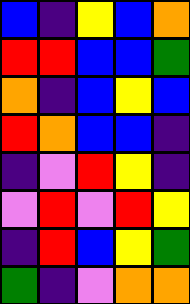[["blue", "indigo", "yellow", "blue", "orange"], ["red", "red", "blue", "blue", "green"], ["orange", "indigo", "blue", "yellow", "blue"], ["red", "orange", "blue", "blue", "indigo"], ["indigo", "violet", "red", "yellow", "indigo"], ["violet", "red", "violet", "red", "yellow"], ["indigo", "red", "blue", "yellow", "green"], ["green", "indigo", "violet", "orange", "orange"]]